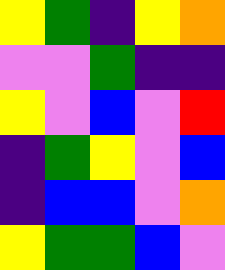[["yellow", "green", "indigo", "yellow", "orange"], ["violet", "violet", "green", "indigo", "indigo"], ["yellow", "violet", "blue", "violet", "red"], ["indigo", "green", "yellow", "violet", "blue"], ["indigo", "blue", "blue", "violet", "orange"], ["yellow", "green", "green", "blue", "violet"]]